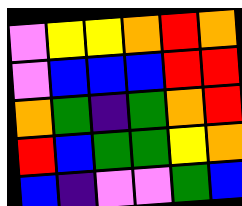[["violet", "yellow", "yellow", "orange", "red", "orange"], ["violet", "blue", "blue", "blue", "red", "red"], ["orange", "green", "indigo", "green", "orange", "red"], ["red", "blue", "green", "green", "yellow", "orange"], ["blue", "indigo", "violet", "violet", "green", "blue"]]